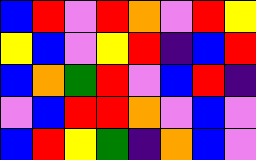[["blue", "red", "violet", "red", "orange", "violet", "red", "yellow"], ["yellow", "blue", "violet", "yellow", "red", "indigo", "blue", "red"], ["blue", "orange", "green", "red", "violet", "blue", "red", "indigo"], ["violet", "blue", "red", "red", "orange", "violet", "blue", "violet"], ["blue", "red", "yellow", "green", "indigo", "orange", "blue", "violet"]]